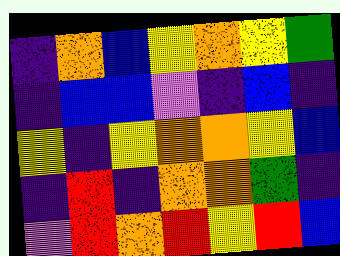[["indigo", "orange", "blue", "yellow", "orange", "yellow", "green"], ["indigo", "blue", "blue", "violet", "indigo", "blue", "indigo"], ["yellow", "indigo", "yellow", "orange", "orange", "yellow", "blue"], ["indigo", "red", "indigo", "orange", "orange", "green", "indigo"], ["violet", "red", "orange", "red", "yellow", "red", "blue"]]